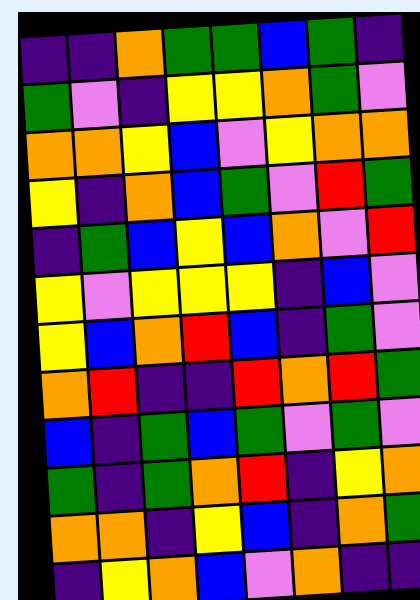[["indigo", "indigo", "orange", "green", "green", "blue", "green", "indigo"], ["green", "violet", "indigo", "yellow", "yellow", "orange", "green", "violet"], ["orange", "orange", "yellow", "blue", "violet", "yellow", "orange", "orange"], ["yellow", "indigo", "orange", "blue", "green", "violet", "red", "green"], ["indigo", "green", "blue", "yellow", "blue", "orange", "violet", "red"], ["yellow", "violet", "yellow", "yellow", "yellow", "indigo", "blue", "violet"], ["yellow", "blue", "orange", "red", "blue", "indigo", "green", "violet"], ["orange", "red", "indigo", "indigo", "red", "orange", "red", "green"], ["blue", "indigo", "green", "blue", "green", "violet", "green", "violet"], ["green", "indigo", "green", "orange", "red", "indigo", "yellow", "orange"], ["orange", "orange", "indigo", "yellow", "blue", "indigo", "orange", "green"], ["indigo", "yellow", "orange", "blue", "violet", "orange", "indigo", "indigo"]]